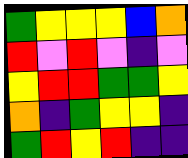[["green", "yellow", "yellow", "yellow", "blue", "orange"], ["red", "violet", "red", "violet", "indigo", "violet"], ["yellow", "red", "red", "green", "green", "yellow"], ["orange", "indigo", "green", "yellow", "yellow", "indigo"], ["green", "red", "yellow", "red", "indigo", "indigo"]]